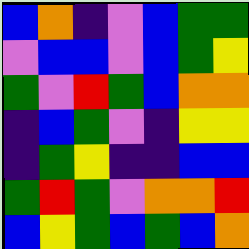[["blue", "orange", "indigo", "violet", "blue", "green", "green"], ["violet", "blue", "blue", "violet", "blue", "green", "yellow"], ["green", "violet", "red", "green", "blue", "orange", "orange"], ["indigo", "blue", "green", "violet", "indigo", "yellow", "yellow"], ["indigo", "green", "yellow", "indigo", "indigo", "blue", "blue"], ["green", "red", "green", "violet", "orange", "orange", "red"], ["blue", "yellow", "green", "blue", "green", "blue", "orange"]]